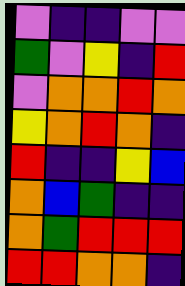[["violet", "indigo", "indigo", "violet", "violet"], ["green", "violet", "yellow", "indigo", "red"], ["violet", "orange", "orange", "red", "orange"], ["yellow", "orange", "red", "orange", "indigo"], ["red", "indigo", "indigo", "yellow", "blue"], ["orange", "blue", "green", "indigo", "indigo"], ["orange", "green", "red", "red", "red"], ["red", "red", "orange", "orange", "indigo"]]